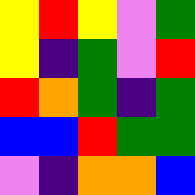[["yellow", "red", "yellow", "violet", "green"], ["yellow", "indigo", "green", "violet", "red"], ["red", "orange", "green", "indigo", "green"], ["blue", "blue", "red", "green", "green"], ["violet", "indigo", "orange", "orange", "blue"]]